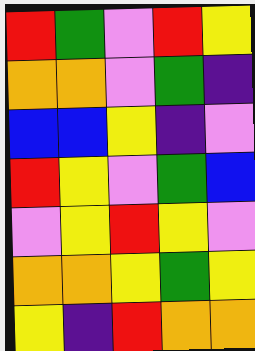[["red", "green", "violet", "red", "yellow"], ["orange", "orange", "violet", "green", "indigo"], ["blue", "blue", "yellow", "indigo", "violet"], ["red", "yellow", "violet", "green", "blue"], ["violet", "yellow", "red", "yellow", "violet"], ["orange", "orange", "yellow", "green", "yellow"], ["yellow", "indigo", "red", "orange", "orange"]]